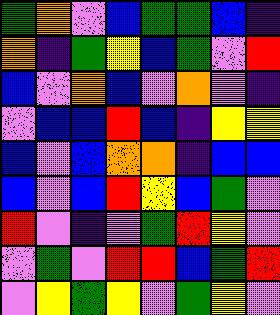[["green", "orange", "violet", "blue", "green", "green", "blue", "indigo"], ["orange", "indigo", "green", "yellow", "blue", "green", "violet", "red"], ["blue", "violet", "orange", "blue", "violet", "orange", "violet", "indigo"], ["violet", "blue", "blue", "red", "blue", "indigo", "yellow", "yellow"], ["blue", "violet", "blue", "orange", "orange", "indigo", "blue", "blue"], ["blue", "violet", "blue", "red", "yellow", "blue", "green", "violet"], ["red", "violet", "indigo", "violet", "green", "red", "yellow", "violet"], ["violet", "green", "violet", "red", "red", "blue", "green", "red"], ["violet", "yellow", "green", "yellow", "violet", "green", "yellow", "violet"]]